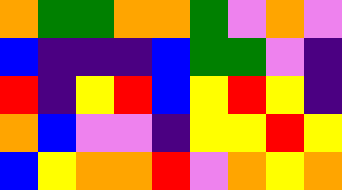[["orange", "green", "green", "orange", "orange", "green", "violet", "orange", "violet"], ["blue", "indigo", "indigo", "indigo", "blue", "green", "green", "violet", "indigo"], ["red", "indigo", "yellow", "red", "blue", "yellow", "red", "yellow", "indigo"], ["orange", "blue", "violet", "violet", "indigo", "yellow", "yellow", "red", "yellow"], ["blue", "yellow", "orange", "orange", "red", "violet", "orange", "yellow", "orange"]]